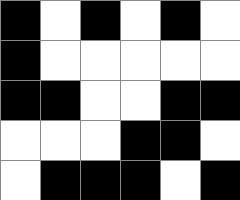[["black", "white", "black", "white", "black", "white"], ["black", "white", "white", "white", "white", "white"], ["black", "black", "white", "white", "black", "black"], ["white", "white", "white", "black", "black", "white"], ["white", "black", "black", "black", "white", "black"]]